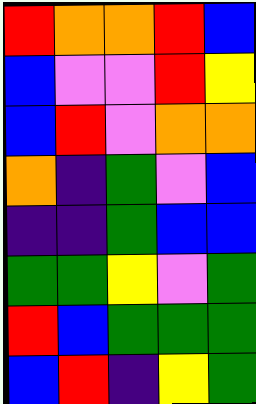[["red", "orange", "orange", "red", "blue"], ["blue", "violet", "violet", "red", "yellow"], ["blue", "red", "violet", "orange", "orange"], ["orange", "indigo", "green", "violet", "blue"], ["indigo", "indigo", "green", "blue", "blue"], ["green", "green", "yellow", "violet", "green"], ["red", "blue", "green", "green", "green"], ["blue", "red", "indigo", "yellow", "green"]]